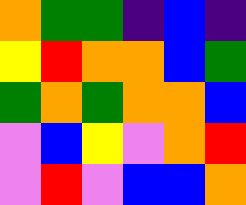[["orange", "green", "green", "indigo", "blue", "indigo"], ["yellow", "red", "orange", "orange", "blue", "green"], ["green", "orange", "green", "orange", "orange", "blue"], ["violet", "blue", "yellow", "violet", "orange", "red"], ["violet", "red", "violet", "blue", "blue", "orange"]]